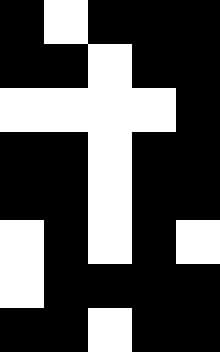[["black", "white", "black", "black", "black"], ["black", "black", "white", "black", "black"], ["white", "white", "white", "white", "black"], ["black", "black", "white", "black", "black"], ["black", "black", "white", "black", "black"], ["white", "black", "white", "black", "white"], ["white", "black", "black", "black", "black"], ["black", "black", "white", "black", "black"]]